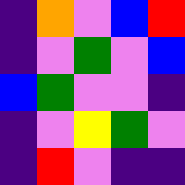[["indigo", "orange", "violet", "blue", "red"], ["indigo", "violet", "green", "violet", "blue"], ["blue", "green", "violet", "violet", "indigo"], ["indigo", "violet", "yellow", "green", "violet"], ["indigo", "red", "violet", "indigo", "indigo"]]